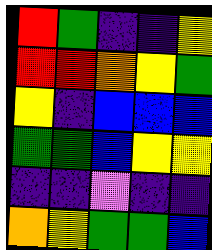[["red", "green", "indigo", "indigo", "yellow"], ["red", "red", "orange", "yellow", "green"], ["yellow", "indigo", "blue", "blue", "blue"], ["green", "green", "blue", "yellow", "yellow"], ["indigo", "indigo", "violet", "indigo", "indigo"], ["orange", "yellow", "green", "green", "blue"]]